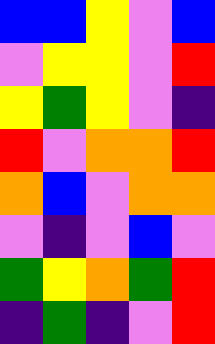[["blue", "blue", "yellow", "violet", "blue"], ["violet", "yellow", "yellow", "violet", "red"], ["yellow", "green", "yellow", "violet", "indigo"], ["red", "violet", "orange", "orange", "red"], ["orange", "blue", "violet", "orange", "orange"], ["violet", "indigo", "violet", "blue", "violet"], ["green", "yellow", "orange", "green", "red"], ["indigo", "green", "indigo", "violet", "red"]]